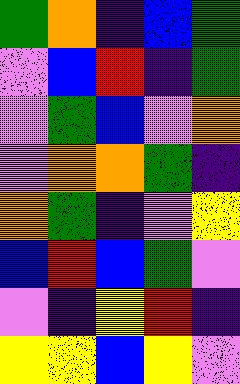[["green", "orange", "indigo", "blue", "green"], ["violet", "blue", "red", "indigo", "green"], ["violet", "green", "blue", "violet", "orange"], ["violet", "orange", "orange", "green", "indigo"], ["orange", "green", "indigo", "violet", "yellow"], ["blue", "red", "blue", "green", "violet"], ["violet", "indigo", "yellow", "red", "indigo"], ["yellow", "yellow", "blue", "yellow", "violet"]]